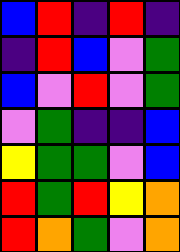[["blue", "red", "indigo", "red", "indigo"], ["indigo", "red", "blue", "violet", "green"], ["blue", "violet", "red", "violet", "green"], ["violet", "green", "indigo", "indigo", "blue"], ["yellow", "green", "green", "violet", "blue"], ["red", "green", "red", "yellow", "orange"], ["red", "orange", "green", "violet", "orange"]]